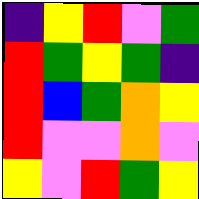[["indigo", "yellow", "red", "violet", "green"], ["red", "green", "yellow", "green", "indigo"], ["red", "blue", "green", "orange", "yellow"], ["red", "violet", "violet", "orange", "violet"], ["yellow", "violet", "red", "green", "yellow"]]